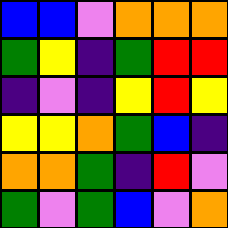[["blue", "blue", "violet", "orange", "orange", "orange"], ["green", "yellow", "indigo", "green", "red", "red"], ["indigo", "violet", "indigo", "yellow", "red", "yellow"], ["yellow", "yellow", "orange", "green", "blue", "indigo"], ["orange", "orange", "green", "indigo", "red", "violet"], ["green", "violet", "green", "blue", "violet", "orange"]]